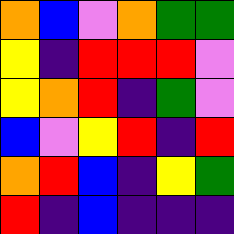[["orange", "blue", "violet", "orange", "green", "green"], ["yellow", "indigo", "red", "red", "red", "violet"], ["yellow", "orange", "red", "indigo", "green", "violet"], ["blue", "violet", "yellow", "red", "indigo", "red"], ["orange", "red", "blue", "indigo", "yellow", "green"], ["red", "indigo", "blue", "indigo", "indigo", "indigo"]]